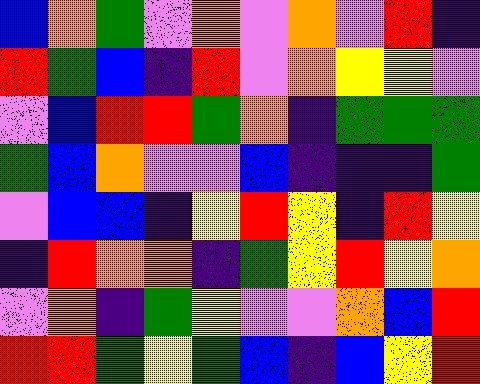[["blue", "orange", "green", "violet", "orange", "violet", "orange", "violet", "red", "indigo"], ["red", "green", "blue", "indigo", "red", "violet", "orange", "yellow", "yellow", "violet"], ["violet", "blue", "red", "red", "green", "orange", "indigo", "green", "green", "green"], ["green", "blue", "orange", "violet", "violet", "blue", "indigo", "indigo", "indigo", "green"], ["violet", "blue", "blue", "indigo", "yellow", "red", "yellow", "indigo", "red", "yellow"], ["indigo", "red", "orange", "orange", "indigo", "green", "yellow", "red", "yellow", "orange"], ["violet", "orange", "indigo", "green", "yellow", "violet", "violet", "orange", "blue", "red"], ["red", "red", "green", "yellow", "green", "blue", "indigo", "blue", "yellow", "red"]]